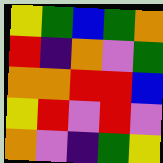[["yellow", "green", "blue", "green", "orange"], ["red", "indigo", "orange", "violet", "green"], ["orange", "orange", "red", "red", "blue"], ["yellow", "red", "violet", "red", "violet"], ["orange", "violet", "indigo", "green", "yellow"]]